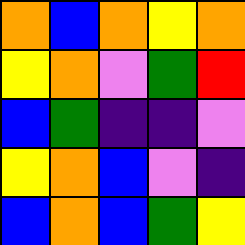[["orange", "blue", "orange", "yellow", "orange"], ["yellow", "orange", "violet", "green", "red"], ["blue", "green", "indigo", "indigo", "violet"], ["yellow", "orange", "blue", "violet", "indigo"], ["blue", "orange", "blue", "green", "yellow"]]